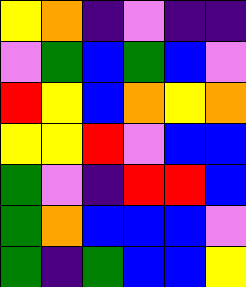[["yellow", "orange", "indigo", "violet", "indigo", "indigo"], ["violet", "green", "blue", "green", "blue", "violet"], ["red", "yellow", "blue", "orange", "yellow", "orange"], ["yellow", "yellow", "red", "violet", "blue", "blue"], ["green", "violet", "indigo", "red", "red", "blue"], ["green", "orange", "blue", "blue", "blue", "violet"], ["green", "indigo", "green", "blue", "blue", "yellow"]]